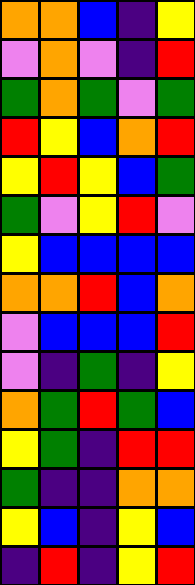[["orange", "orange", "blue", "indigo", "yellow"], ["violet", "orange", "violet", "indigo", "red"], ["green", "orange", "green", "violet", "green"], ["red", "yellow", "blue", "orange", "red"], ["yellow", "red", "yellow", "blue", "green"], ["green", "violet", "yellow", "red", "violet"], ["yellow", "blue", "blue", "blue", "blue"], ["orange", "orange", "red", "blue", "orange"], ["violet", "blue", "blue", "blue", "red"], ["violet", "indigo", "green", "indigo", "yellow"], ["orange", "green", "red", "green", "blue"], ["yellow", "green", "indigo", "red", "red"], ["green", "indigo", "indigo", "orange", "orange"], ["yellow", "blue", "indigo", "yellow", "blue"], ["indigo", "red", "indigo", "yellow", "red"]]